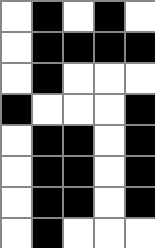[["white", "black", "white", "black", "white"], ["white", "black", "black", "black", "black"], ["white", "black", "white", "white", "white"], ["black", "white", "white", "white", "black"], ["white", "black", "black", "white", "black"], ["white", "black", "black", "white", "black"], ["white", "black", "black", "white", "black"], ["white", "black", "white", "white", "white"]]